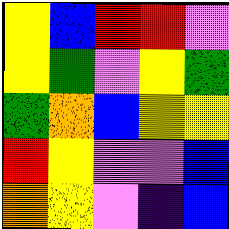[["yellow", "blue", "red", "red", "violet"], ["yellow", "green", "violet", "yellow", "green"], ["green", "orange", "blue", "yellow", "yellow"], ["red", "yellow", "violet", "violet", "blue"], ["orange", "yellow", "violet", "indigo", "blue"]]